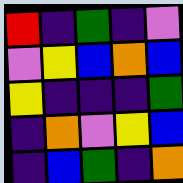[["red", "indigo", "green", "indigo", "violet"], ["violet", "yellow", "blue", "orange", "blue"], ["yellow", "indigo", "indigo", "indigo", "green"], ["indigo", "orange", "violet", "yellow", "blue"], ["indigo", "blue", "green", "indigo", "orange"]]